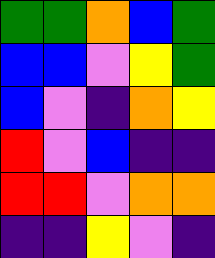[["green", "green", "orange", "blue", "green"], ["blue", "blue", "violet", "yellow", "green"], ["blue", "violet", "indigo", "orange", "yellow"], ["red", "violet", "blue", "indigo", "indigo"], ["red", "red", "violet", "orange", "orange"], ["indigo", "indigo", "yellow", "violet", "indigo"]]